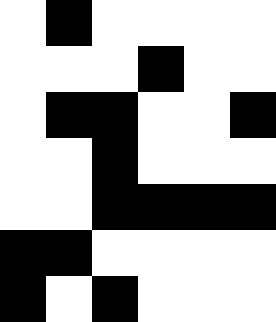[["white", "black", "white", "white", "white", "white"], ["white", "white", "white", "black", "white", "white"], ["white", "black", "black", "white", "white", "black"], ["white", "white", "black", "white", "white", "white"], ["white", "white", "black", "black", "black", "black"], ["black", "black", "white", "white", "white", "white"], ["black", "white", "black", "white", "white", "white"]]